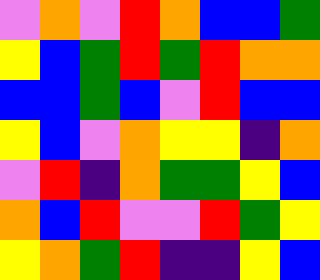[["violet", "orange", "violet", "red", "orange", "blue", "blue", "green"], ["yellow", "blue", "green", "red", "green", "red", "orange", "orange"], ["blue", "blue", "green", "blue", "violet", "red", "blue", "blue"], ["yellow", "blue", "violet", "orange", "yellow", "yellow", "indigo", "orange"], ["violet", "red", "indigo", "orange", "green", "green", "yellow", "blue"], ["orange", "blue", "red", "violet", "violet", "red", "green", "yellow"], ["yellow", "orange", "green", "red", "indigo", "indigo", "yellow", "blue"]]